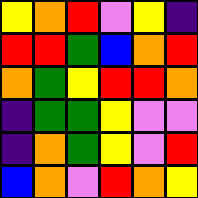[["yellow", "orange", "red", "violet", "yellow", "indigo"], ["red", "red", "green", "blue", "orange", "red"], ["orange", "green", "yellow", "red", "red", "orange"], ["indigo", "green", "green", "yellow", "violet", "violet"], ["indigo", "orange", "green", "yellow", "violet", "red"], ["blue", "orange", "violet", "red", "orange", "yellow"]]